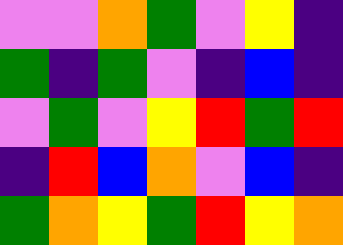[["violet", "violet", "orange", "green", "violet", "yellow", "indigo"], ["green", "indigo", "green", "violet", "indigo", "blue", "indigo"], ["violet", "green", "violet", "yellow", "red", "green", "red"], ["indigo", "red", "blue", "orange", "violet", "blue", "indigo"], ["green", "orange", "yellow", "green", "red", "yellow", "orange"]]